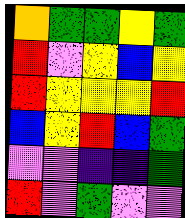[["orange", "green", "green", "yellow", "green"], ["red", "violet", "yellow", "blue", "yellow"], ["red", "yellow", "yellow", "yellow", "red"], ["blue", "yellow", "red", "blue", "green"], ["violet", "violet", "indigo", "indigo", "green"], ["red", "violet", "green", "violet", "violet"]]